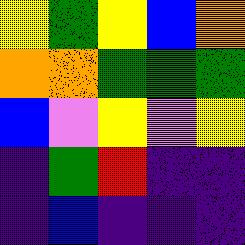[["yellow", "green", "yellow", "blue", "orange"], ["orange", "orange", "green", "green", "green"], ["blue", "violet", "yellow", "violet", "yellow"], ["indigo", "green", "red", "indigo", "indigo"], ["indigo", "blue", "indigo", "indigo", "indigo"]]